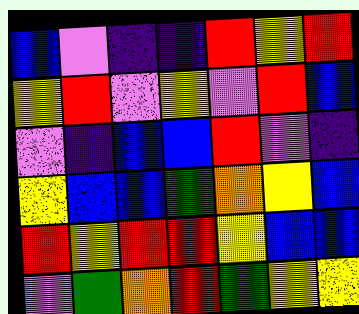[["blue", "violet", "indigo", "indigo", "red", "yellow", "red"], ["yellow", "red", "violet", "yellow", "violet", "red", "blue"], ["violet", "indigo", "blue", "blue", "red", "violet", "indigo"], ["yellow", "blue", "blue", "green", "orange", "yellow", "blue"], ["red", "yellow", "red", "red", "yellow", "blue", "blue"], ["violet", "green", "orange", "red", "green", "yellow", "yellow"]]